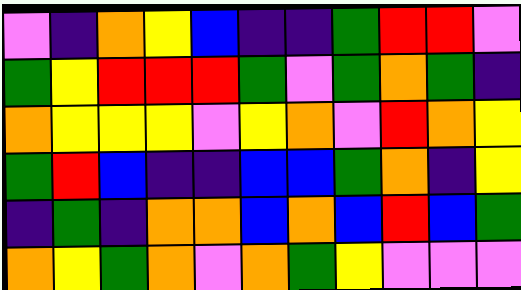[["violet", "indigo", "orange", "yellow", "blue", "indigo", "indigo", "green", "red", "red", "violet"], ["green", "yellow", "red", "red", "red", "green", "violet", "green", "orange", "green", "indigo"], ["orange", "yellow", "yellow", "yellow", "violet", "yellow", "orange", "violet", "red", "orange", "yellow"], ["green", "red", "blue", "indigo", "indigo", "blue", "blue", "green", "orange", "indigo", "yellow"], ["indigo", "green", "indigo", "orange", "orange", "blue", "orange", "blue", "red", "blue", "green"], ["orange", "yellow", "green", "orange", "violet", "orange", "green", "yellow", "violet", "violet", "violet"]]